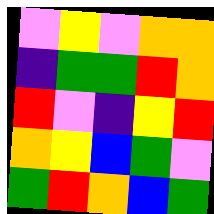[["violet", "yellow", "violet", "orange", "orange"], ["indigo", "green", "green", "red", "orange"], ["red", "violet", "indigo", "yellow", "red"], ["orange", "yellow", "blue", "green", "violet"], ["green", "red", "orange", "blue", "green"]]